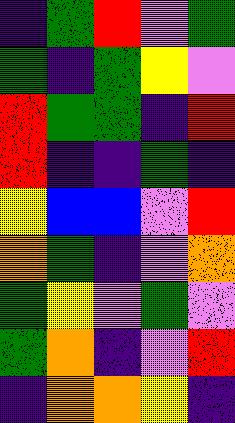[["indigo", "green", "red", "violet", "green"], ["green", "indigo", "green", "yellow", "violet"], ["red", "green", "green", "indigo", "red"], ["red", "indigo", "indigo", "green", "indigo"], ["yellow", "blue", "blue", "violet", "red"], ["orange", "green", "indigo", "violet", "orange"], ["green", "yellow", "violet", "green", "violet"], ["green", "orange", "indigo", "violet", "red"], ["indigo", "orange", "orange", "yellow", "indigo"]]